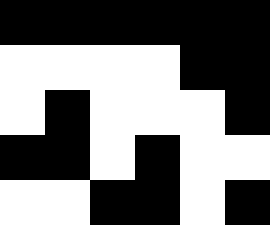[["black", "black", "black", "black", "black", "black"], ["white", "white", "white", "white", "black", "black"], ["white", "black", "white", "white", "white", "black"], ["black", "black", "white", "black", "white", "white"], ["white", "white", "black", "black", "white", "black"]]